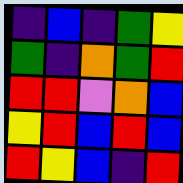[["indigo", "blue", "indigo", "green", "yellow"], ["green", "indigo", "orange", "green", "red"], ["red", "red", "violet", "orange", "blue"], ["yellow", "red", "blue", "red", "blue"], ["red", "yellow", "blue", "indigo", "red"]]